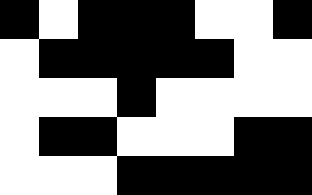[["black", "white", "black", "black", "black", "white", "white", "black"], ["white", "black", "black", "black", "black", "black", "white", "white"], ["white", "white", "white", "black", "white", "white", "white", "white"], ["white", "black", "black", "white", "white", "white", "black", "black"], ["white", "white", "white", "black", "black", "black", "black", "black"]]